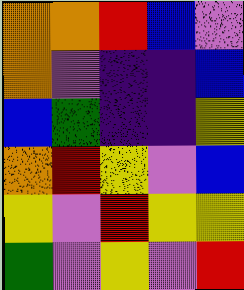[["orange", "orange", "red", "blue", "violet"], ["orange", "violet", "indigo", "indigo", "blue"], ["blue", "green", "indigo", "indigo", "yellow"], ["orange", "red", "yellow", "violet", "blue"], ["yellow", "violet", "red", "yellow", "yellow"], ["green", "violet", "yellow", "violet", "red"]]